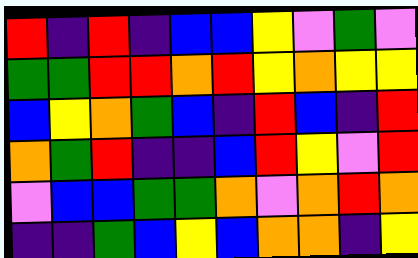[["red", "indigo", "red", "indigo", "blue", "blue", "yellow", "violet", "green", "violet"], ["green", "green", "red", "red", "orange", "red", "yellow", "orange", "yellow", "yellow"], ["blue", "yellow", "orange", "green", "blue", "indigo", "red", "blue", "indigo", "red"], ["orange", "green", "red", "indigo", "indigo", "blue", "red", "yellow", "violet", "red"], ["violet", "blue", "blue", "green", "green", "orange", "violet", "orange", "red", "orange"], ["indigo", "indigo", "green", "blue", "yellow", "blue", "orange", "orange", "indigo", "yellow"]]